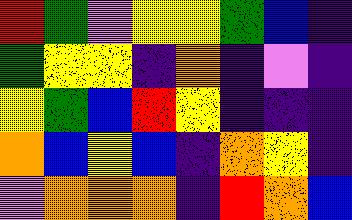[["red", "green", "violet", "yellow", "yellow", "green", "blue", "indigo"], ["green", "yellow", "yellow", "indigo", "orange", "indigo", "violet", "indigo"], ["yellow", "green", "blue", "red", "yellow", "indigo", "indigo", "indigo"], ["orange", "blue", "yellow", "blue", "indigo", "orange", "yellow", "indigo"], ["violet", "orange", "orange", "orange", "indigo", "red", "orange", "blue"]]